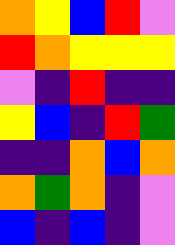[["orange", "yellow", "blue", "red", "violet"], ["red", "orange", "yellow", "yellow", "yellow"], ["violet", "indigo", "red", "indigo", "indigo"], ["yellow", "blue", "indigo", "red", "green"], ["indigo", "indigo", "orange", "blue", "orange"], ["orange", "green", "orange", "indigo", "violet"], ["blue", "indigo", "blue", "indigo", "violet"]]